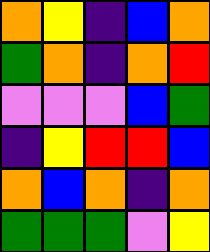[["orange", "yellow", "indigo", "blue", "orange"], ["green", "orange", "indigo", "orange", "red"], ["violet", "violet", "violet", "blue", "green"], ["indigo", "yellow", "red", "red", "blue"], ["orange", "blue", "orange", "indigo", "orange"], ["green", "green", "green", "violet", "yellow"]]